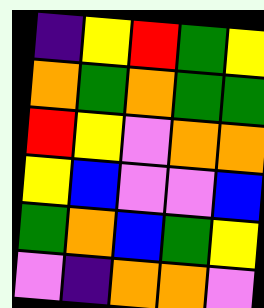[["indigo", "yellow", "red", "green", "yellow"], ["orange", "green", "orange", "green", "green"], ["red", "yellow", "violet", "orange", "orange"], ["yellow", "blue", "violet", "violet", "blue"], ["green", "orange", "blue", "green", "yellow"], ["violet", "indigo", "orange", "orange", "violet"]]